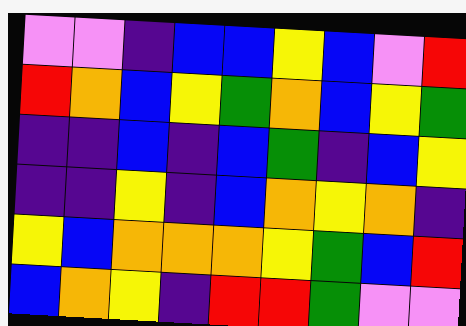[["violet", "violet", "indigo", "blue", "blue", "yellow", "blue", "violet", "red"], ["red", "orange", "blue", "yellow", "green", "orange", "blue", "yellow", "green"], ["indigo", "indigo", "blue", "indigo", "blue", "green", "indigo", "blue", "yellow"], ["indigo", "indigo", "yellow", "indigo", "blue", "orange", "yellow", "orange", "indigo"], ["yellow", "blue", "orange", "orange", "orange", "yellow", "green", "blue", "red"], ["blue", "orange", "yellow", "indigo", "red", "red", "green", "violet", "violet"]]